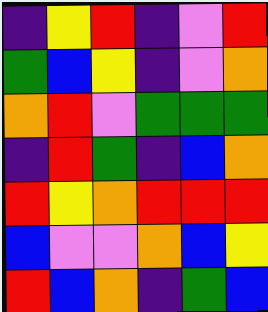[["indigo", "yellow", "red", "indigo", "violet", "red"], ["green", "blue", "yellow", "indigo", "violet", "orange"], ["orange", "red", "violet", "green", "green", "green"], ["indigo", "red", "green", "indigo", "blue", "orange"], ["red", "yellow", "orange", "red", "red", "red"], ["blue", "violet", "violet", "orange", "blue", "yellow"], ["red", "blue", "orange", "indigo", "green", "blue"]]